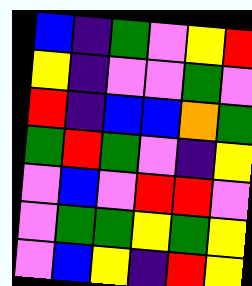[["blue", "indigo", "green", "violet", "yellow", "red"], ["yellow", "indigo", "violet", "violet", "green", "violet"], ["red", "indigo", "blue", "blue", "orange", "green"], ["green", "red", "green", "violet", "indigo", "yellow"], ["violet", "blue", "violet", "red", "red", "violet"], ["violet", "green", "green", "yellow", "green", "yellow"], ["violet", "blue", "yellow", "indigo", "red", "yellow"]]